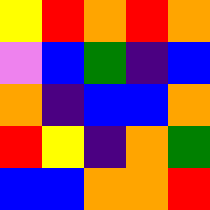[["yellow", "red", "orange", "red", "orange"], ["violet", "blue", "green", "indigo", "blue"], ["orange", "indigo", "blue", "blue", "orange"], ["red", "yellow", "indigo", "orange", "green"], ["blue", "blue", "orange", "orange", "red"]]